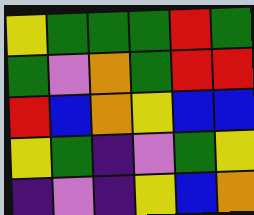[["yellow", "green", "green", "green", "red", "green"], ["green", "violet", "orange", "green", "red", "red"], ["red", "blue", "orange", "yellow", "blue", "blue"], ["yellow", "green", "indigo", "violet", "green", "yellow"], ["indigo", "violet", "indigo", "yellow", "blue", "orange"]]